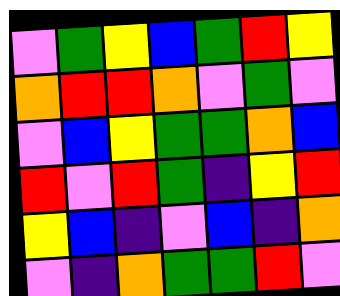[["violet", "green", "yellow", "blue", "green", "red", "yellow"], ["orange", "red", "red", "orange", "violet", "green", "violet"], ["violet", "blue", "yellow", "green", "green", "orange", "blue"], ["red", "violet", "red", "green", "indigo", "yellow", "red"], ["yellow", "blue", "indigo", "violet", "blue", "indigo", "orange"], ["violet", "indigo", "orange", "green", "green", "red", "violet"]]